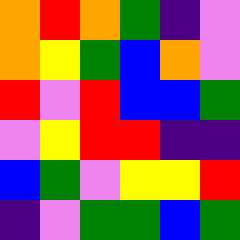[["orange", "red", "orange", "green", "indigo", "violet"], ["orange", "yellow", "green", "blue", "orange", "violet"], ["red", "violet", "red", "blue", "blue", "green"], ["violet", "yellow", "red", "red", "indigo", "indigo"], ["blue", "green", "violet", "yellow", "yellow", "red"], ["indigo", "violet", "green", "green", "blue", "green"]]